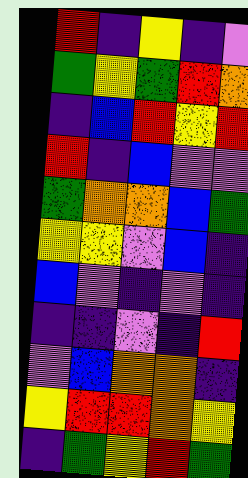[["red", "indigo", "yellow", "indigo", "violet"], ["green", "yellow", "green", "red", "orange"], ["indigo", "blue", "red", "yellow", "red"], ["red", "indigo", "blue", "violet", "violet"], ["green", "orange", "orange", "blue", "green"], ["yellow", "yellow", "violet", "blue", "indigo"], ["blue", "violet", "indigo", "violet", "indigo"], ["indigo", "indigo", "violet", "indigo", "red"], ["violet", "blue", "orange", "orange", "indigo"], ["yellow", "red", "red", "orange", "yellow"], ["indigo", "green", "yellow", "red", "green"]]